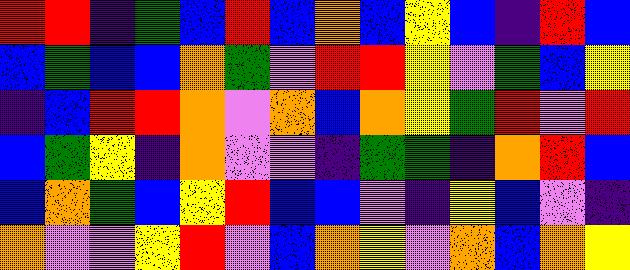[["red", "red", "indigo", "green", "blue", "red", "blue", "orange", "blue", "yellow", "blue", "indigo", "red", "blue"], ["blue", "green", "blue", "blue", "orange", "green", "violet", "red", "red", "yellow", "violet", "green", "blue", "yellow"], ["indigo", "blue", "red", "red", "orange", "violet", "orange", "blue", "orange", "yellow", "green", "red", "violet", "red"], ["blue", "green", "yellow", "indigo", "orange", "violet", "violet", "indigo", "green", "green", "indigo", "orange", "red", "blue"], ["blue", "orange", "green", "blue", "yellow", "red", "blue", "blue", "violet", "indigo", "yellow", "blue", "violet", "indigo"], ["orange", "violet", "violet", "yellow", "red", "violet", "blue", "orange", "yellow", "violet", "orange", "blue", "orange", "yellow"]]